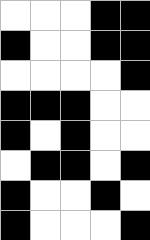[["white", "white", "white", "black", "black"], ["black", "white", "white", "black", "black"], ["white", "white", "white", "white", "black"], ["black", "black", "black", "white", "white"], ["black", "white", "black", "white", "white"], ["white", "black", "black", "white", "black"], ["black", "white", "white", "black", "white"], ["black", "white", "white", "white", "black"]]